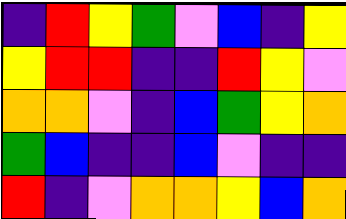[["indigo", "red", "yellow", "green", "violet", "blue", "indigo", "yellow"], ["yellow", "red", "red", "indigo", "indigo", "red", "yellow", "violet"], ["orange", "orange", "violet", "indigo", "blue", "green", "yellow", "orange"], ["green", "blue", "indigo", "indigo", "blue", "violet", "indigo", "indigo"], ["red", "indigo", "violet", "orange", "orange", "yellow", "blue", "orange"]]